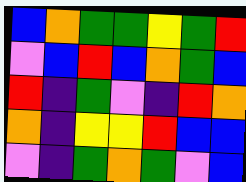[["blue", "orange", "green", "green", "yellow", "green", "red"], ["violet", "blue", "red", "blue", "orange", "green", "blue"], ["red", "indigo", "green", "violet", "indigo", "red", "orange"], ["orange", "indigo", "yellow", "yellow", "red", "blue", "blue"], ["violet", "indigo", "green", "orange", "green", "violet", "blue"]]